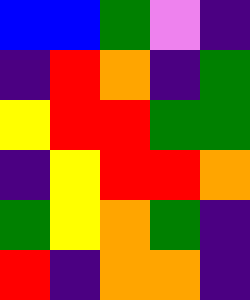[["blue", "blue", "green", "violet", "indigo"], ["indigo", "red", "orange", "indigo", "green"], ["yellow", "red", "red", "green", "green"], ["indigo", "yellow", "red", "red", "orange"], ["green", "yellow", "orange", "green", "indigo"], ["red", "indigo", "orange", "orange", "indigo"]]